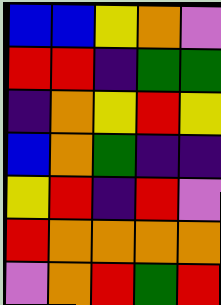[["blue", "blue", "yellow", "orange", "violet"], ["red", "red", "indigo", "green", "green"], ["indigo", "orange", "yellow", "red", "yellow"], ["blue", "orange", "green", "indigo", "indigo"], ["yellow", "red", "indigo", "red", "violet"], ["red", "orange", "orange", "orange", "orange"], ["violet", "orange", "red", "green", "red"]]